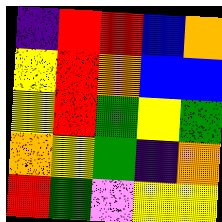[["indigo", "red", "red", "blue", "orange"], ["yellow", "red", "orange", "blue", "blue"], ["yellow", "red", "green", "yellow", "green"], ["orange", "yellow", "green", "indigo", "orange"], ["red", "green", "violet", "yellow", "yellow"]]